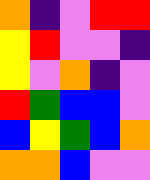[["orange", "indigo", "violet", "red", "red"], ["yellow", "red", "violet", "violet", "indigo"], ["yellow", "violet", "orange", "indigo", "violet"], ["red", "green", "blue", "blue", "violet"], ["blue", "yellow", "green", "blue", "orange"], ["orange", "orange", "blue", "violet", "violet"]]